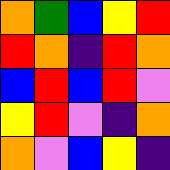[["orange", "green", "blue", "yellow", "red"], ["red", "orange", "indigo", "red", "orange"], ["blue", "red", "blue", "red", "violet"], ["yellow", "red", "violet", "indigo", "orange"], ["orange", "violet", "blue", "yellow", "indigo"]]